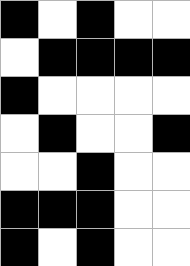[["black", "white", "black", "white", "white"], ["white", "black", "black", "black", "black"], ["black", "white", "white", "white", "white"], ["white", "black", "white", "white", "black"], ["white", "white", "black", "white", "white"], ["black", "black", "black", "white", "white"], ["black", "white", "black", "white", "white"]]